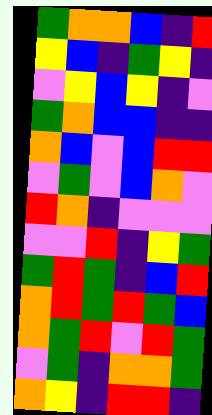[["green", "orange", "orange", "blue", "indigo", "red"], ["yellow", "blue", "indigo", "green", "yellow", "indigo"], ["violet", "yellow", "blue", "yellow", "indigo", "violet"], ["green", "orange", "blue", "blue", "indigo", "indigo"], ["orange", "blue", "violet", "blue", "red", "red"], ["violet", "green", "violet", "blue", "orange", "violet"], ["red", "orange", "indigo", "violet", "violet", "violet"], ["violet", "violet", "red", "indigo", "yellow", "green"], ["green", "red", "green", "indigo", "blue", "red"], ["orange", "red", "green", "red", "green", "blue"], ["orange", "green", "red", "violet", "red", "green"], ["violet", "green", "indigo", "orange", "orange", "green"], ["orange", "yellow", "indigo", "red", "red", "indigo"]]